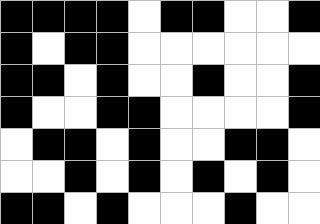[["black", "black", "black", "black", "white", "black", "black", "white", "white", "black"], ["black", "white", "black", "black", "white", "white", "white", "white", "white", "white"], ["black", "black", "white", "black", "white", "white", "black", "white", "white", "black"], ["black", "white", "white", "black", "black", "white", "white", "white", "white", "black"], ["white", "black", "black", "white", "black", "white", "white", "black", "black", "white"], ["white", "white", "black", "white", "black", "white", "black", "white", "black", "white"], ["black", "black", "white", "black", "white", "white", "white", "black", "white", "white"]]